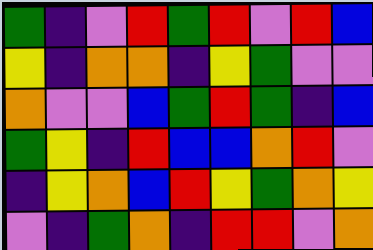[["green", "indigo", "violet", "red", "green", "red", "violet", "red", "blue"], ["yellow", "indigo", "orange", "orange", "indigo", "yellow", "green", "violet", "violet"], ["orange", "violet", "violet", "blue", "green", "red", "green", "indigo", "blue"], ["green", "yellow", "indigo", "red", "blue", "blue", "orange", "red", "violet"], ["indigo", "yellow", "orange", "blue", "red", "yellow", "green", "orange", "yellow"], ["violet", "indigo", "green", "orange", "indigo", "red", "red", "violet", "orange"]]